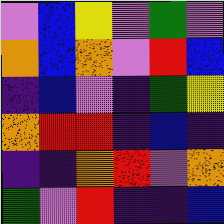[["violet", "blue", "yellow", "violet", "green", "violet"], ["orange", "blue", "orange", "violet", "red", "blue"], ["indigo", "blue", "violet", "indigo", "green", "yellow"], ["orange", "red", "red", "indigo", "blue", "indigo"], ["indigo", "indigo", "orange", "red", "violet", "orange"], ["green", "violet", "red", "indigo", "indigo", "blue"]]